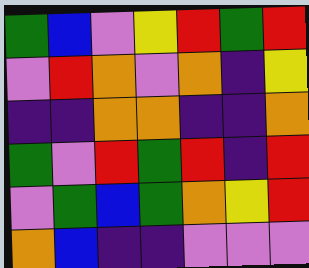[["green", "blue", "violet", "yellow", "red", "green", "red"], ["violet", "red", "orange", "violet", "orange", "indigo", "yellow"], ["indigo", "indigo", "orange", "orange", "indigo", "indigo", "orange"], ["green", "violet", "red", "green", "red", "indigo", "red"], ["violet", "green", "blue", "green", "orange", "yellow", "red"], ["orange", "blue", "indigo", "indigo", "violet", "violet", "violet"]]